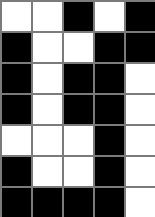[["white", "white", "black", "white", "black"], ["black", "white", "white", "black", "black"], ["black", "white", "black", "black", "white"], ["black", "white", "black", "black", "white"], ["white", "white", "white", "black", "white"], ["black", "white", "white", "black", "white"], ["black", "black", "black", "black", "white"]]